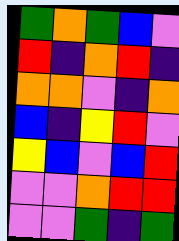[["green", "orange", "green", "blue", "violet"], ["red", "indigo", "orange", "red", "indigo"], ["orange", "orange", "violet", "indigo", "orange"], ["blue", "indigo", "yellow", "red", "violet"], ["yellow", "blue", "violet", "blue", "red"], ["violet", "violet", "orange", "red", "red"], ["violet", "violet", "green", "indigo", "green"]]